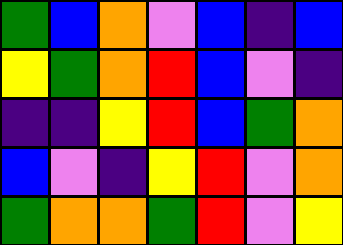[["green", "blue", "orange", "violet", "blue", "indigo", "blue"], ["yellow", "green", "orange", "red", "blue", "violet", "indigo"], ["indigo", "indigo", "yellow", "red", "blue", "green", "orange"], ["blue", "violet", "indigo", "yellow", "red", "violet", "orange"], ["green", "orange", "orange", "green", "red", "violet", "yellow"]]